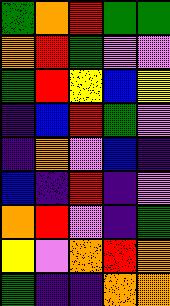[["green", "orange", "red", "green", "green"], ["orange", "red", "green", "violet", "violet"], ["green", "red", "yellow", "blue", "yellow"], ["indigo", "blue", "red", "green", "violet"], ["indigo", "orange", "violet", "blue", "indigo"], ["blue", "indigo", "red", "indigo", "violet"], ["orange", "red", "violet", "indigo", "green"], ["yellow", "violet", "orange", "red", "orange"], ["green", "indigo", "indigo", "orange", "orange"]]